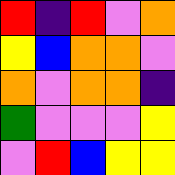[["red", "indigo", "red", "violet", "orange"], ["yellow", "blue", "orange", "orange", "violet"], ["orange", "violet", "orange", "orange", "indigo"], ["green", "violet", "violet", "violet", "yellow"], ["violet", "red", "blue", "yellow", "yellow"]]